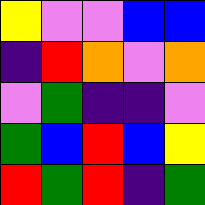[["yellow", "violet", "violet", "blue", "blue"], ["indigo", "red", "orange", "violet", "orange"], ["violet", "green", "indigo", "indigo", "violet"], ["green", "blue", "red", "blue", "yellow"], ["red", "green", "red", "indigo", "green"]]